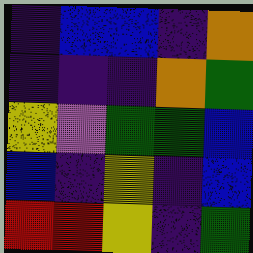[["indigo", "blue", "blue", "indigo", "orange"], ["indigo", "indigo", "indigo", "orange", "green"], ["yellow", "violet", "green", "green", "blue"], ["blue", "indigo", "yellow", "indigo", "blue"], ["red", "red", "yellow", "indigo", "green"]]